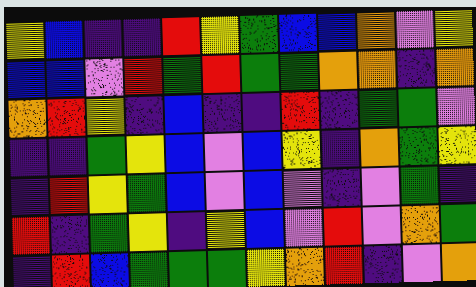[["yellow", "blue", "indigo", "indigo", "red", "yellow", "green", "blue", "blue", "orange", "violet", "yellow"], ["blue", "blue", "violet", "red", "green", "red", "green", "green", "orange", "orange", "indigo", "orange"], ["orange", "red", "yellow", "indigo", "blue", "indigo", "indigo", "red", "indigo", "green", "green", "violet"], ["indigo", "indigo", "green", "yellow", "blue", "violet", "blue", "yellow", "indigo", "orange", "green", "yellow"], ["indigo", "red", "yellow", "green", "blue", "violet", "blue", "violet", "indigo", "violet", "green", "indigo"], ["red", "indigo", "green", "yellow", "indigo", "yellow", "blue", "violet", "red", "violet", "orange", "green"], ["indigo", "red", "blue", "green", "green", "green", "yellow", "orange", "red", "indigo", "violet", "orange"]]